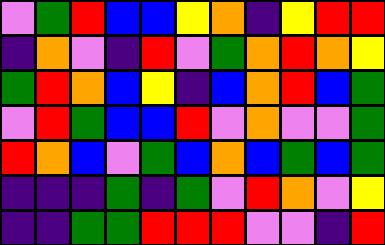[["violet", "green", "red", "blue", "blue", "yellow", "orange", "indigo", "yellow", "red", "red"], ["indigo", "orange", "violet", "indigo", "red", "violet", "green", "orange", "red", "orange", "yellow"], ["green", "red", "orange", "blue", "yellow", "indigo", "blue", "orange", "red", "blue", "green"], ["violet", "red", "green", "blue", "blue", "red", "violet", "orange", "violet", "violet", "green"], ["red", "orange", "blue", "violet", "green", "blue", "orange", "blue", "green", "blue", "green"], ["indigo", "indigo", "indigo", "green", "indigo", "green", "violet", "red", "orange", "violet", "yellow"], ["indigo", "indigo", "green", "green", "red", "red", "red", "violet", "violet", "indigo", "red"]]